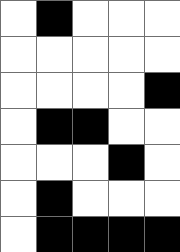[["white", "black", "white", "white", "white"], ["white", "white", "white", "white", "white"], ["white", "white", "white", "white", "black"], ["white", "black", "black", "white", "white"], ["white", "white", "white", "black", "white"], ["white", "black", "white", "white", "white"], ["white", "black", "black", "black", "black"]]